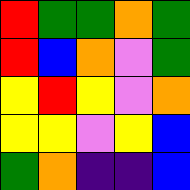[["red", "green", "green", "orange", "green"], ["red", "blue", "orange", "violet", "green"], ["yellow", "red", "yellow", "violet", "orange"], ["yellow", "yellow", "violet", "yellow", "blue"], ["green", "orange", "indigo", "indigo", "blue"]]